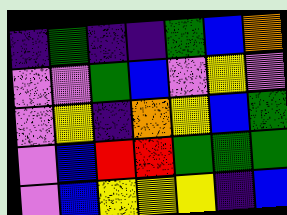[["indigo", "green", "indigo", "indigo", "green", "blue", "orange"], ["violet", "violet", "green", "blue", "violet", "yellow", "violet"], ["violet", "yellow", "indigo", "orange", "yellow", "blue", "green"], ["violet", "blue", "red", "red", "green", "green", "green"], ["violet", "blue", "yellow", "yellow", "yellow", "indigo", "blue"]]